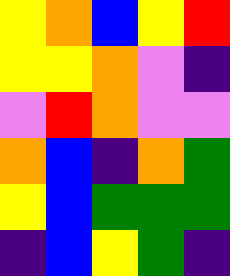[["yellow", "orange", "blue", "yellow", "red"], ["yellow", "yellow", "orange", "violet", "indigo"], ["violet", "red", "orange", "violet", "violet"], ["orange", "blue", "indigo", "orange", "green"], ["yellow", "blue", "green", "green", "green"], ["indigo", "blue", "yellow", "green", "indigo"]]